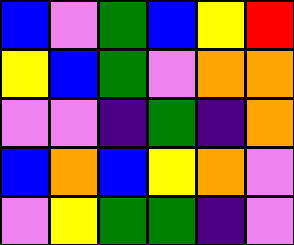[["blue", "violet", "green", "blue", "yellow", "red"], ["yellow", "blue", "green", "violet", "orange", "orange"], ["violet", "violet", "indigo", "green", "indigo", "orange"], ["blue", "orange", "blue", "yellow", "orange", "violet"], ["violet", "yellow", "green", "green", "indigo", "violet"]]